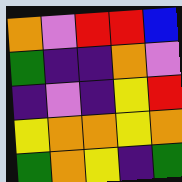[["orange", "violet", "red", "red", "blue"], ["green", "indigo", "indigo", "orange", "violet"], ["indigo", "violet", "indigo", "yellow", "red"], ["yellow", "orange", "orange", "yellow", "orange"], ["green", "orange", "yellow", "indigo", "green"]]